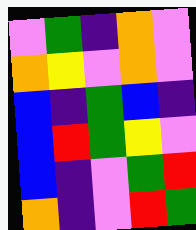[["violet", "green", "indigo", "orange", "violet"], ["orange", "yellow", "violet", "orange", "violet"], ["blue", "indigo", "green", "blue", "indigo"], ["blue", "red", "green", "yellow", "violet"], ["blue", "indigo", "violet", "green", "red"], ["orange", "indigo", "violet", "red", "green"]]